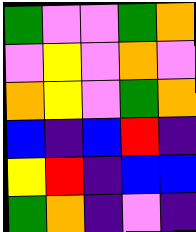[["green", "violet", "violet", "green", "orange"], ["violet", "yellow", "violet", "orange", "violet"], ["orange", "yellow", "violet", "green", "orange"], ["blue", "indigo", "blue", "red", "indigo"], ["yellow", "red", "indigo", "blue", "blue"], ["green", "orange", "indigo", "violet", "indigo"]]